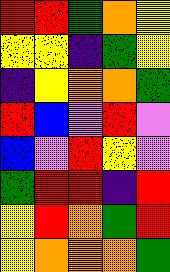[["red", "red", "green", "orange", "yellow"], ["yellow", "yellow", "indigo", "green", "yellow"], ["indigo", "yellow", "orange", "orange", "green"], ["red", "blue", "violet", "red", "violet"], ["blue", "violet", "red", "yellow", "violet"], ["green", "red", "red", "indigo", "red"], ["yellow", "red", "orange", "green", "red"], ["yellow", "orange", "orange", "orange", "green"]]